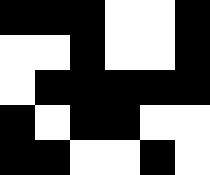[["black", "black", "black", "white", "white", "black"], ["white", "white", "black", "white", "white", "black"], ["white", "black", "black", "black", "black", "black"], ["black", "white", "black", "black", "white", "white"], ["black", "black", "white", "white", "black", "white"]]